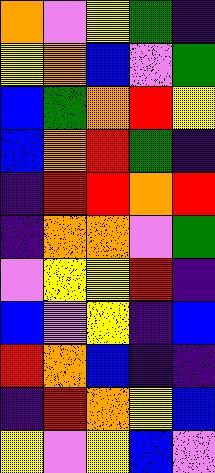[["orange", "violet", "yellow", "green", "indigo"], ["yellow", "orange", "blue", "violet", "green"], ["blue", "green", "orange", "red", "yellow"], ["blue", "orange", "red", "green", "indigo"], ["indigo", "red", "red", "orange", "red"], ["indigo", "orange", "orange", "violet", "green"], ["violet", "yellow", "yellow", "red", "indigo"], ["blue", "violet", "yellow", "indigo", "blue"], ["red", "orange", "blue", "indigo", "indigo"], ["indigo", "red", "orange", "yellow", "blue"], ["yellow", "violet", "yellow", "blue", "violet"]]